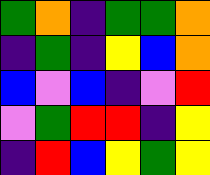[["green", "orange", "indigo", "green", "green", "orange"], ["indigo", "green", "indigo", "yellow", "blue", "orange"], ["blue", "violet", "blue", "indigo", "violet", "red"], ["violet", "green", "red", "red", "indigo", "yellow"], ["indigo", "red", "blue", "yellow", "green", "yellow"]]